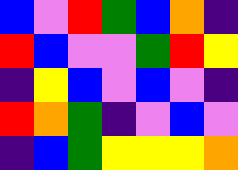[["blue", "violet", "red", "green", "blue", "orange", "indigo"], ["red", "blue", "violet", "violet", "green", "red", "yellow"], ["indigo", "yellow", "blue", "violet", "blue", "violet", "indigo"], ["red", "orange", "green", "indigo", "violet", "blue", "violet"], ["indigo", "blue", "green", "yellow", "yellow", "yellow", "orange"]]